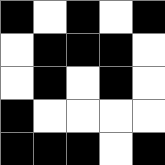[["black", "white", "black", "white", "black"], ["white", "black", "black", "black", "white"], ["white", "black", "white", "black", "white"], ["black", "white", "white", "white", "white"], ["black", "black", "black", "white", "black"]]